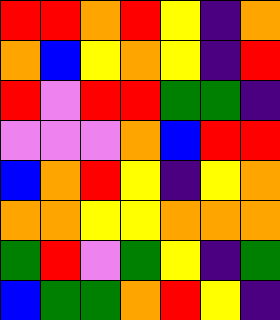[["red", "red", "orange", "red", "yellow", "indigo", "orange"], ["orange", "blue", "yellow", "orange", "yellow", "indigo", "red"], ["red", "violet", "red", "red", "green", "green", "indigo"], ["violet", "violet", "violet", "orange", "blue", "red", "red"], ["blue", "orange", "red", "yellow", "indigo", "yellow", "orange"], ["orange", "orange", "yellow", "yellow", "orange", "orange", "orange"], ["green", "red", "violet", "green", "yellow", "indigo", "green"], ["blue", "green", "green", "orange", "red", "yellow", "indigo"]]